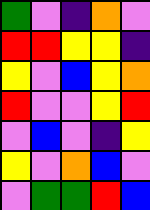[["green", "violet", "indigo", "orange", "violet"], ["red", "red", "yellow", "yellow", "indigo"], ["yellow", "violet", "blue", "yellow", "orange"], ["red", "violet", "violet", "yellow", "red"], ["violet", "blue", "violet", "indigo", "yellow"], ["yellow", "violet", "orange", "blue", "violet"], ["violet", "green", "green", "red", "blue"]]